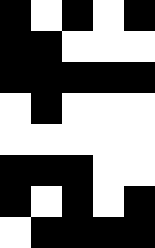[["black", "white", "black", "white", "black"], ["black", "black", "white", "white", "white"], ["black", "black", "black", "black", "black"], ["white", "black", "white", "white", "white"], ["white", "white", "white", "white", "white"], ["black", "black", "black", "white", "white"], ["black", "white", "black", "white", "black"], ["white", "black", "black", "black", "black"]]